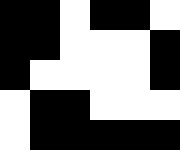[["black", "black", "white", "black", "black", "white"], ["black", "black", "white", "white", "white", "black"], ["black", "white", "white", "white", "white", "black"], ["white", "black", "black", "white", "white", "white"], ["white", "black", "black", "black", "black", "black"]]